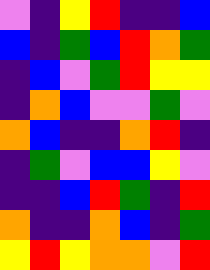[["violet", "indigo", "yellow", "red", "indigo", "indigo", "blue"], ["blue", "indigo", "green", "blue", "red", "orange", "green"], ["indigo", "blue", "violet", "green", "red", "yellow", "yellow"], ["indigo", "orange", "blue", "violet", "violet", "green", "violet"], ["orange", "blue", "indigo", "indigo", "orange", "red", "indigo"], ["indigo", "green", "violet", "blue", "blue", "yellow", "violet"], ["indigo", "indigo", "blue", "red", "green", "indigo", "red"], ["orange", "indigo", "indigo", "orange", "blue", "indigo", "green"], ["yellow", "red", "yellow", "orange", "orange", "violet", "red"]]